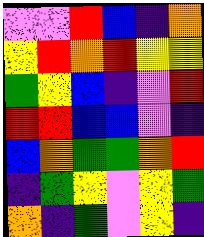[["violet", "violet", "red", "blue", "indigo", "orange"], ["yellow", "red", "orange", "red", "yellow", "yellow"], ["green", "yellow", "blue", "indigo", "violet", "red"], ["red", "red", "blue", "blue", "violet", "indigo"], ["blue", "orange", "green", "green", "orange", "red"], ["indigo", "green", "yellow", "violet", "yellow", "green"], ["orange", "indigo", "green", "violet", "yellow", "indigo"]]